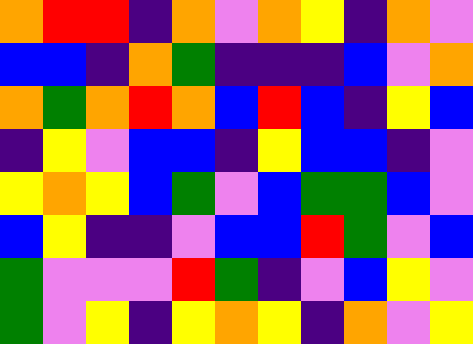[["orange", "red", "red", "indigo", "orange", "violet", "orange", "yellow", "indigo", "orange", "violet"], ["blue", "blue", "indigo", "orange", "green", "indigo", "indigo", "indigo", "blue", "violet", "orange"], ["orange", "green", "orange", "red", "orange", "blue", "red", "blue", "indigo", "yellow", "blue"], ["indigo", "yellow", "violet", "blue", "blue", "indigo", "yellow", "blue", "blue", "indigo", "violet"], ["yellow", "orange", "yellow", "blue", "green", "violet", "blue", "green", "green", "blue", "violet"], ["blue", "yellow", "indigo", "indigo", "violet", "blue", "blue", "red", "green", "violet", "blue"], ["green", "violet", "violet", "violet", "red", "green", "indigo", "violet", "blue", "yellow", "violet"], ["green", "violet", "yellow", "indigo", "yellow", "orange", "yellow", "indigo", "orange", "violet", "yellow"]]